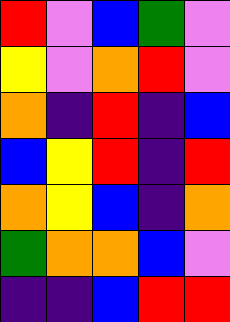[["red", "violet", "blue", "green", "violet"], ["yellow", "violet", "orange", "red", "violet"], ["orange", "indigo", "red", "indigo", "blue"], ["blue", "yellow", "red", "indigo", "red"], ["orange", "yellow", "blue", "indigo", "orange"], ["green", "orange", "orange", "blue", "violet"], ["indigo", "indigo", "blue", "red", "red"]]